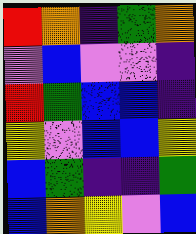[["red", "orange", "indigo", "green", "orange"], ["violet", "blue", "violet", "violet", "indigo"], ["red", "green", "blue", "blue", "indigo"], ["yellow", "violet", "blue", "blue", "yellow"], ["blue", "green", "indigo", "indigo", "green"], ["blue", "orange", "yellow", "violet", "blue"]]